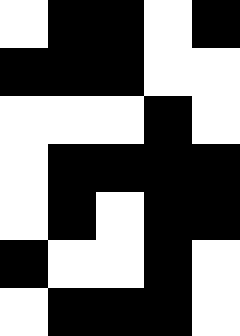[["white", "black", "black", "white", "black"], ["black", "black", "black", "white", "white"], ["white", "white", "white", "black", "white"], ["white", "black", "black", "black", "black"], ["white", "black", "white", "black", "black"], ["black", "white", "white", "black", "white"], ["white", "black", "black", "black", "white"]]